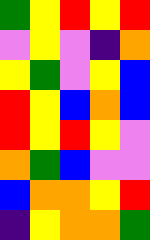[["green", "yellow", "red", "yellow", "red"], ["violet", "yellow", "violet", "indigo", "orange"], ["yellow", "green", "violet", "yellow", "blue"], ["red", "yellow", "blue", "orange", "blue"], ["red", "yellow", "red", "yellow", "violet"], ["orange", "green", "blue", "violet", "violet"], ["blue", "orange", "orange", "yellow", "red"], ["indigo", "yellow", "orange", "orange", "green"]]